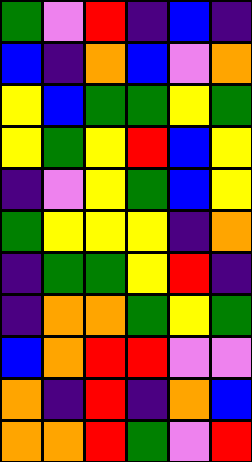[["green", "violet", "red", "indigo", "blue", "indigo"], ["blue", "indigo", "orange", "blue", "violet", "orange"], ["yellow", "blue", "green", "green", "yellow", "green"], ["yellow", "green", "yellow", "red", "blue", "yellow"], ["indigo", "violet", "yellow", "green", "blue", "yellow"], ["green", "yellow", "yellow", "yellow", "indigo", "orange"], ["indigo", "green", "green", "yellow", "red", "indigo"], ["indigo", "orange", "orange", "green", "yellow", "green"], ["blue", "orange", "red", "red", "violet", "violet"], ["orange", "indigo", "red", "indigo", "orange", "blue"], ["orange", "orange", "red", "green", "violet", "red"]]